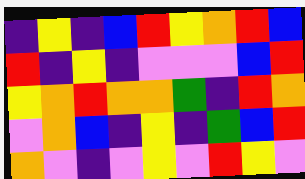[["indigo", "yellow", "indigo", "blue", "red", "yellow", "orange", "red", "blue"], ["red", "indigo", "yellow", "indigo", "violet", "violet", "violet", "blue", "red"], ["yellow", "orange", "red", "orange", "orange", "green", "indigo", "red", "orange"], ["violet", "orange", "blue", "indigo", "yellow", "indigo", "green", "blue", "red"], ["orange", "violet", "indigo", "violet", "yellow", "violet", "red", "yellow", "violet"]]